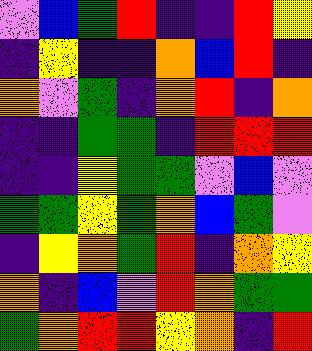[["violet", "blue", "green", "red", "indigo", "indigo", "red", "yellow"], ["indigo", "yellow", "indigo", "indigo", "orange", "blue", "red", "indigo"], ["orange", "violet", "green", "indigo", "orange", "red", "indigo", "orange"], ["indigo", "indigo", "green", "green", "indigo", "red", "red", "red"], ["indigo", "indigo", "yellow", "green", "green", "violet", "blue", "violet"], ["green", "green", "yellow", "green", "orange", "blue", "green", "violet"], ["indigo", "yellow", "orange", "green", "red", "indigo", "orange", "yellow"], ["orange", "indigo", "blue", "violet", "red", "orange", "green", "green"], ["green", "orange", "red", "red", "yellow", "orange", "indigo", "red"]]